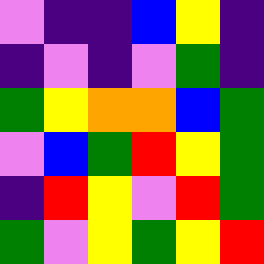[["violet", "indigo", "indigo", "blue", "yellow", "indigo"], ["indigo", "violet", "indigo", "violet", "green", "indigo"], ["green", "yellow", "orange", "orange", "blue", "green"], ["violet", "blue", "green", "red", "yellow", "green"], ["indigo", "red", "yellow", "violet", "red", "green"], ["green", "violet", "yellow", "green", "yellow", "red"]]